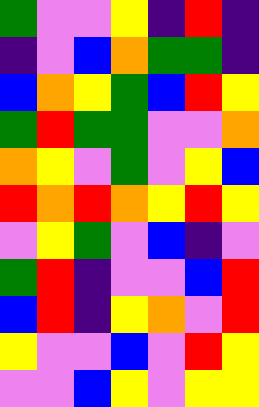[["green", "violet", "violet", "yellow", "indigo", "red", "indigo"], ["indigo", "violet", "blue", "orange", "green", "green", "indigo"], ["blue", "orange", "yellow", "green", "blue", "red", "yellow"], ["green", "red", "green", "green", "violet", "violet", "orange"], ["orange", "yellow", "violet", "green", "violet", "yellow", "blue"], ["red", "orange", "red", "orange", "yellow", "red", "yellow"], ["violet", "yellow", "green", "violet", "blue", "indigo", "violet"], ["green", "red", "indigo", "violet", "violet", "blue", "red"], ["blue", "red", "indigo", "yellow", "orange", "violet", "red"], ["yellow", "violet", "violet", "blue", "violet", "red", "yellow"], ["violet", "violet", "blue", "yellow", "violet", "yellow", "yellow"]]